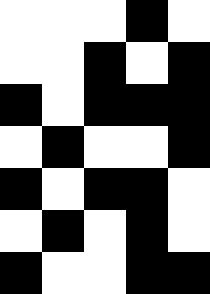[["white", "white", "white", "black", "white"], ["white", "white", "black", "white", "black"], ["black", "white", "black", "black", "black"], ["white", "black", "white", "white", "black"], ["black", "white", "black", "black", "white"], ["white", "black", "white", "black", "white"], ["black", "white", "white", "black", "black"]]